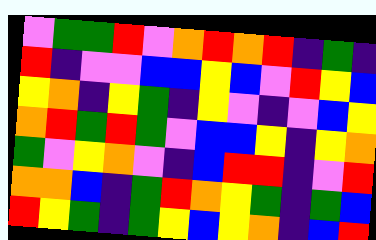[["violet", "green", "green", "red", "violet", "orange", "red", "orange", "red", "indigo", "green", "indigo"], ["red", "indigo", "violet", "violet", "blue", "blue", "yellow", "blue", "violet", "red", "yellow", "blue"], ["yellow", "orange", "indigo", "yellow", "green", "indigo", "yellow", "violet", "indigo", "violet", "blue", "yellow"], ["orange", "red", "green", "red", "green", "violet", "blue", "blue", "yellow", "indigo", "yellow", "orange"], ["green", "violet", "yellow", "orange", "violet", "indigo", "blue", "red", "red", "indigo", "violet", "red"], ["orange", "orange", "blue", "indigo", "green", "red", "orange", "yellow", "green", "indigo", "green", "blue"], ["red", "yellow", "green", "indigo", "green", "yellow", "blue", "yellow", "orange", "indigo", "blue", "red"]]